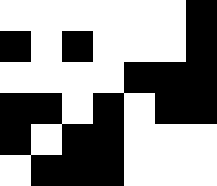[["white", "white", "white", "white", "white", "white", "black"], ["black", "white", "black", "white", "white", "white", "black"], ["white", "white", "white", "white", "black", "black", "black"], ["black", "black", "white", "black", "white", "black", "black"], ["black", "white", "black", "black", "white", "white", "white"], ["white", "black", "black", "black", "white", "white", "white"]]